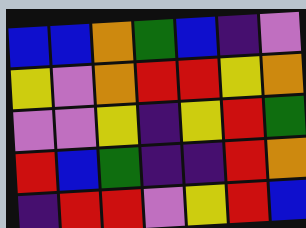[["blue", "blue", "orange", "green", "blue", "indigo", "violet"], ["yellow", "violet", "orange", "red", "red", "yellow", "orange"], ["violet", "violet", "yellow", "indigo", "yellow", "red", "green"], ["red", "blue", "green", "indigo", "indigo", "red", "orange"], ["indigo", "red", "red", "violet", "yellow", "red", "blue"]]